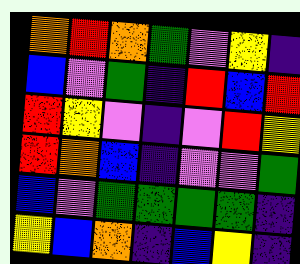[["orange", "red", "orange", "green", "violet", "yellow", "indigo"], ["blue", "violet", "green", "indigo", "red", "blue", "red"], ["red", "yellow", "violet", "indigo", "violet", "red", "yellow"], ["red", "orange", "blue", "indigo", "violet", "violet", "green"], ["blue", "violet", "green", "green", "green", "green", "indigo"], ["yellow", "blue", "orange", "indigo", "blue", "yellow", "indigo"]]